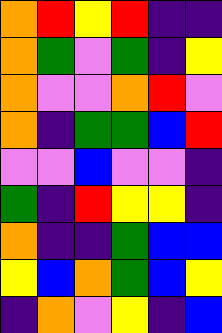[["orange", "red", "yellow", "red", "indigo", "indigo"], ["orange", "green", "violet", "green", "indigo", "yellow"], ["orange", "violet", "violet", "orange", "red", "violet"], ["orange", "indigo", "green", "green", "blue", "red"], ["violet", "violet", "blue", "violet", "violet", "indigo"], ["green", "indigo", "red", "yellow", "yellow", "indigo"], ["orange", "indigo", "indigo", "green", "blue", "blue"], ["yellow", "blue", "orange", "green", "blue", "yellow"], ["indigo", "orange", "violet", "yellow", "indigo", "blue"]]